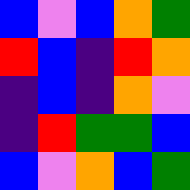[["blue", "violet", "blue", "orange", "green"], ["red", "blue", "indigo", "red", "orange"], ["indigo", "blue", "indigo", "orange", "violet"], ["indigo", "red", "green", "green", "blue"], ["blue", "violet", "orange", "blue", "green"]]